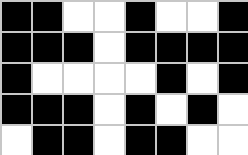[["black", "black", "white", "white", "black", "white", "white", "black"], ["black", "black", "black", "white", "black", "black", "black", "black"], ["black", "white", "white", "white", "white", "black", "white", "black"], ["black", "black", "black", "white", "black", "white", "black", "white"], ["white", "black", "black", "white", "black", "black", "white", "white"]]